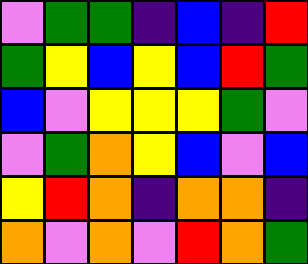[["violet", "green", "green", "indigo", "blue", "indigo", "red"], ["green", "yellow", "blue", "yellow", "blue", "red", "green"], ["blue", "violet", "yellow", "yellow", "yellow", "green", "violet"], ["violet", "green", "orange", "yellow", "blue", "violet", "blue"], ["yellow", "red", "orange", "indigo", "orange", "orange", "indigo"], ["orange", "violet", "orange", "violet", "red", "orange", "green"]]